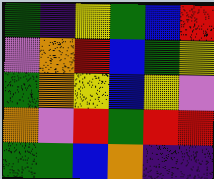[["green", "indigo", "yellow", "green", "blue", "red"], ["violet", "orange", "red", "blue", "green", "yellow"], ["green", "orange", "yellow", "blue", "yellow", "violet"], ["orange", "violet", "red", "green", "red", "red"], ["green", "green", "blue", "orange", "indigo", "indigo"]]